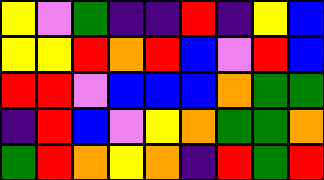[["yellow", "violet", "green", "indigo", "indigo", "red", "indigo", "yellow", "blue"], ["yellow", "yellow", "red", "orange", "red", "blue", "violet", "red", "blue"], ["red", "red", "violet", "blue", "blue", "blue", "orange", "green", "green"], ["indigo", "red", "blue", "violet", "yellow", "orange", "green", "green", "orange"], ["green", "red", "orange", "yellow", "orange", "indigo", "red", "green", "red"]]